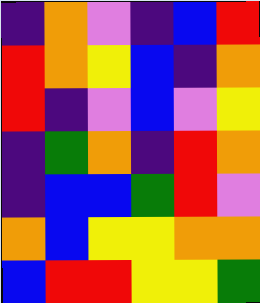[["indigo", "orange", "violet", "indigo", "blue", "red"], ["red", "orange", "yellow", "blue", "indigo", "orange"], ["red", "indigo", "violet", "blue", "violet", "yellow"], ["indigo", "green", "orange", "indigo", "red", "orange"], ["indigo", "blue", "blue", "green", "red", "violet"], ["orange", "blue", "yellow", "yellow", "orange", "orange"], ["blue", "red", "red", "yellow", "yellow", "green"]]